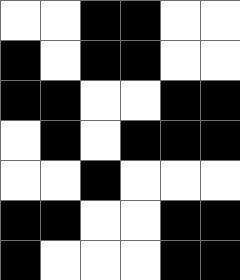[["white", "white", "black", "black", "white", "white"], ["black", "white", "black", "black", "white", "white"], ["black", "black", "white", "white", "black", "black"], ["white", "black", "white", "black", "black", "black"], ["white", "white", "black", "white", "white", "white"], ["black", "black", "white", "white", "black", "black"], ["black", "white", "white", "white", "black", "black"]]